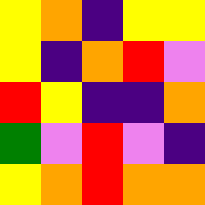[["yellow", "orange", "indigo", "yellow", "yellow"], ["yellow", "indigo", "orange", "red", "violet"], ["red", "yellow", "indigo", "indigo", "orange"], ["green", "violet", "red", "violet", "indigo"], ["yellow", "orange", "red", "orange", "orange"]]